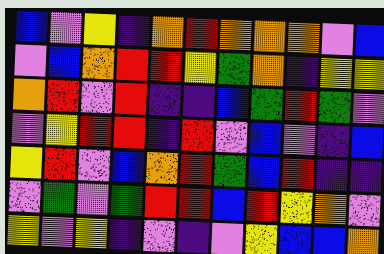[["blue", "violet", "yellow", "indigo", "orange", "red", "orange", "orange", "orange", "violet", "blue"], ["violet", "blue", "orange", "red", "red", "yellow", "green", "orange", "indigo", "yellow", "yellow"], ["orange", "red", "violet", "red", "indigo", "indigo", "blue", "green", "red", "green", "violet"], ["violet", "yellow", "red", "red", "indigo", "red", "violet", "blue", "violet", "indigo", "blue"], ["yellow", "red", "violet", "blue", "orange", "red", "green", "blue", "red", "indigo", "indigo"], ["violet", "green", "violet", "green", "red", "red", "blue", "red", "yellow", "orange", "violet"], ["yellow", "violet", "yellow", "indigo", "violet", "indigo", "violet", "yellow", "blue", "blue", "orange"]]